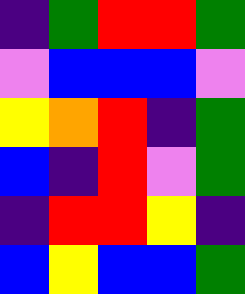[["indigo", "green", "red", "red", "green"], ["violet", "blue", "blue", "blue", "violet"], ["yellow", "orange", "red", "indigo", "green"], ["blue", "indigo", "red", "violet", "green"], ["indigo", "red", "red", "yellow", "indigo"], ["blue", "yellow", "blue", "blue", "green"]]